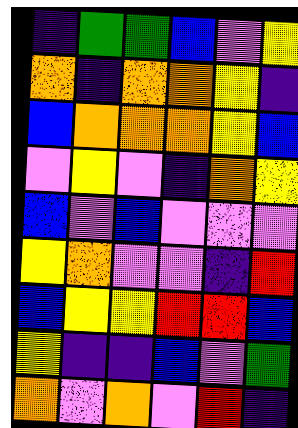[["indigo", "green", "green", "blue", "violet", "yellow"], ["orange", "indigo", "orange", "orange", "yellow", "indigo"], ["blue", "orange", "orange", "orange", "yellow", "blue"], ["violet", "yellow", "violet", "indigo", "orange", "yellow"], ["blue", "violet", "blue", "violet", "violet", "violet"], ["yellow", "orange", "violet", "violet", "indigo", "red"], ["blue", "yellow", "yellow", "red", "red", "blue"], ["yellow", "indigo", "indigo", "blue", "violet", "green"], ["orange", "violet", "orange", "violet", "red", "indigo"]]